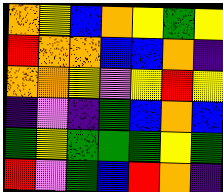[["orange", "yellow", "blue", "orange", "yellow", "green", "yellow"], ["red", "orange", "orange", "blue", "blue", "orange", "indigo"], ["orange", "orange", "yellow", "violet", "yellow", "red", "yellow"], ["indigo", "violet", "indigo", "green", "blue", "orange", "blue"], ["green", "yellow", "green", "green", "green", "yellow", "green"], ["red", "violet", "green", "blue", "red", "orange", "indigo"]]